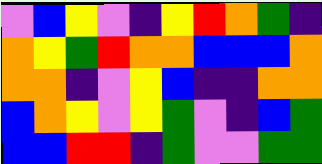[["violet", "blue", "yellow", "violet", "indigo", "yellow", "red", "orange", "green", "indigo"], ["orange", "yellow", "green", "red", "orange", "orange", "blue", "blue", "blue", "orange"], ["orange", "orange", "indigo", "violet", "yellow", "blue", "indigo", "indigo", "orange", "orange"], ["blue", "orange", "yellow", "violet", "yellow", "green", "violet", "indigo", "blue", "green"], ["blue", "blue", "red", "red", "indigo", "green", "violet", "violet", "green", "green"]]